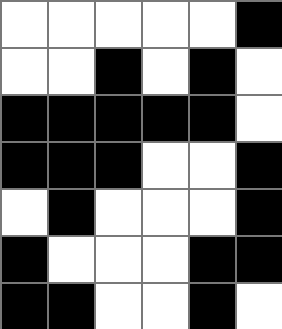[["white", "white", "white", "white", "white", "black"], ["white", "white", "black", "white", "black", "white"], ["black", "black", "black", "black", "black", "white"], ["black", "black", "black", "white", "white", "black"], ["white", "black", "white", "white", "white", "black"], ["black", "white", "white", "white", "black", "black"], ["black", "black", "white", "white", "black", "white"]]